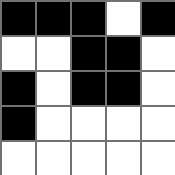[["black", "black", "black", "white", "black"], ["white", "white", "black", "black", "white"], ["black", "white", "black", "black", "white"], ["black", "white", "white", "white", "white"], ["white", "white", "white", "white", "white"]]